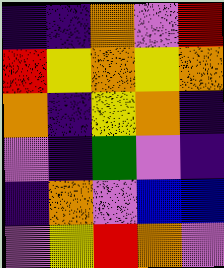[["indigo", "indigo", "orange", "violet", "red"], ["red", "yellow", "orange", "yellow", "orange"], ["orange", "indigo", "yellow", "orange", "indigo"], ["violet", "indigo", "green", "violet", "indigo"], ["indigo", "orange", "violet", "blue", "blue"], ["violet", "yellow", "red", "orange", "violet"]]